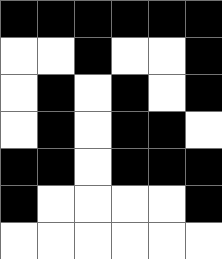[["black", "black", "black", "black", "black", "black"], ["white", "white", "black", "white", "white", "black"], ["white", "black", "white", "black", "white", "black"], ["white", "black", "white", "black", "black", "white"], ["black", "black", "white", "black", "black", "black"], ["black", "white", "white", "white", "white", "black"], ["white", "white", "white", "white", "white", "white"]]